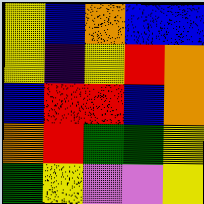[["yellow", "blue", "orange", "blue", "blue"], ["yellow", "indigo", "yellow", "red", "orange"], ["blue", "red", "red", "blue", "orange"], ["orange", "red", "green", "green", "yellow"], ["green", "yellow", "violet", "violet", "yellow"]]